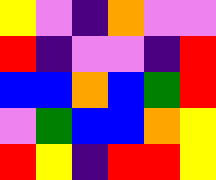[["yellow", "violet", "indigo", "orange", "violet", "violet"], ["red", "indigo", "violet", "violet", "indigo", "red"], ["blue", "blue", "orange", "blue", "green", "red"], ["violet", "green", "blue", "blue", "orange", "yellow"], ["red", "yellow", "indigo", "red", "red", "yellow"]]